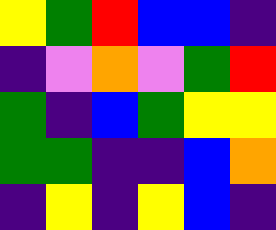[["yellow", "green", "red", "blue", "blue", "indigo"], ["indigo", "violet", "orange", "violet", "green", "red"], ["green", "indigo", "blue", "green", "yellow", "yellow"], ["green", "green", "indigo", "indigo", "blue", "orange"], ["indigo", "yellow", "indigo", "yellow", "blue", "indigo"]]